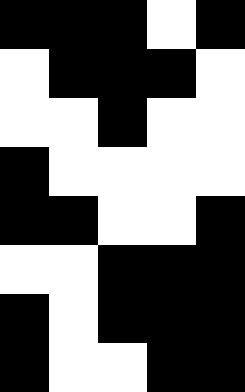[["black", "black", "black", "white", "black"], ["white", "black", "black", "black", "white"], ["white", "white", "black", "white", "white"], ["black", "white", "white", "white", "white"], ["black", "black", "white", "white", "black"], ["white", "white", "black", "black", "black"], ["black", "white", "black", "black", "black"], ["black", "white", "white", "black", "black"]]